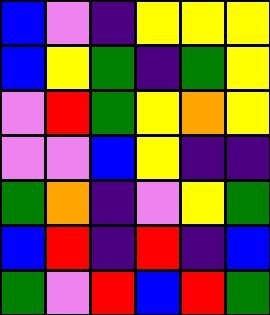[["blue", "violet", "indigo", "yellow", "yellow", "yellow"], ["blue", "yellow", "green", "indigo", "green", "yellow"], ["violet", "red", "green", "yellow", "orange", "yellow"], ["violet", "violet", "blue", "yellow", "indigo", "indigo"], ["green", "orange", "indigo", "violet", "yellow", "green"], ["blue", "red", "indigo", "red", "indigo", "blue"], ["green", "violet", "red", "blue", "red", "green"]]